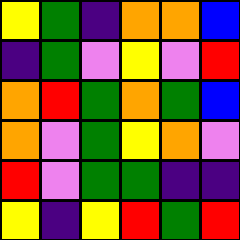[["yellow", "green", "indigo", "orange", "orange", "blue"], ["indigo", "green", "violet", "yellow", "violet", "red"], ["orange", "red", "green", "orange", "green", "blue"], ["orange", "violet", "green", "yellow", "orange", "violet"], ["red", "violet", "green", "green", "indigo", "indigo"], ["yellow", "indigo", "yellow", "red", "green", "red"]]